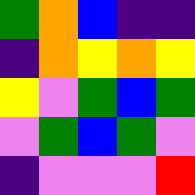[["green", "orange", "blue", "indigo", "indigo"], ["indigo", "orange", "yellow", "orange", "yellow"], ["yellow", "violet", "green", "blue", "green"], ["violet", "green", "blue", "green", "violet"], ["indigo", "violet", "violet", "violet", "red"]]